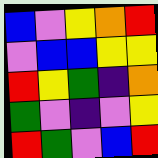[["blue", "violet", "yellow", "orange", "red"], ["violet", "blue", "blue", "yellow", "yellow"], ["red", "yellow", "green", "indigo", "orange"], ["green", "violet", "indigo", "violet", "yellow"], ["red", "green", "violet", "blue", "red"]]